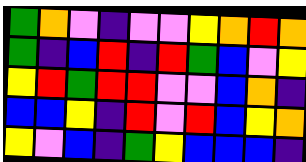[["green", "orange", "violet", "indigo", "violet", "violet", "yellow", "orange", "red", "orange"], ["green", "indigo", "blue", "red", "indigo", "red", "green", "blue", "violet", "yellow"], ["yellow", "red", "green", "red", "red", "violet", "violet", "blue", "orange", "indigo"], ["blue", "blue", "yellow", "indigo", "red", "violet", "red", "blue", "yellow", "orange"], ["yellow", "violet", "blue", "indigo", "green", "yellow", "blue", "blue", "blue", "indigo"]]